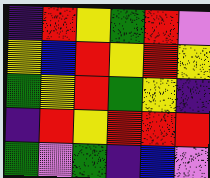[["indigo", "red", "yellow", "green", "red", "violet"], ["yellow", "blue", "red", "yellow", "red", "yellow"], ["green", "yellow", "red", "green", "yellow", "indigo"], ["indigo", "red", "yellow", "red", "red", "red"], ["green", "violet", "green", "indigo", "blue", "violet"]]